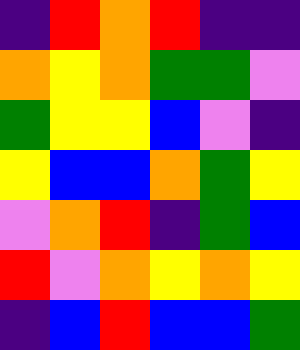[["indigo", "red", "orange", "red", "indigo", "indigo"], ["orange", "yellow", "orange", "green", "green", "violet"], ["green", "yellow", "yellow", "blue", "violet", "indigo"], ["yellow", "blue", "blue", "orange", "green", "yellow"], ["violet", "orange", "red", "indigo", "green", "blue"], ["red", "violet", "orange", "yellow", "orange", "yellow"], ["indigo", "blue", "red", "blue", "blue", "green"]]